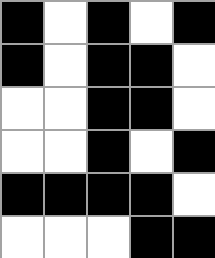[["black", "white", "black", "white", "black"], ["black", "white", "black", "black", "white"], ["white", "white", "black", "black", "white"], ["white", "white", "black", "white", "black"], ["black", "black", "black", "black", "white"], ["white", "white", "white", "black", "black"]]